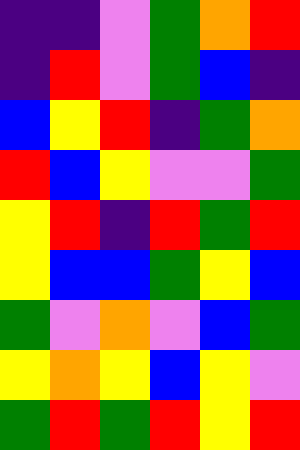[["indigo", "indigo", "violet", "green", "orange", "red"], ["indigo", "red", "violet", "green", "blue", "indigo"], ["blue", "yellow", "red", "indigo", "green", "orange"], ["red", "blue", "yellow", "violet", "violet", "green"], ["yellow", "red", "indigo", "red", "green", "red"], ["yellow", "blue", "blue", "green", "yellow", "blue"], ["green", "violet", "orange", "violet", "blue", "green"], ["yellow", "orange", "yellow", "blue", "yellow", "violet"], ["green", "red", "green", "red", "yellow", "red"]]